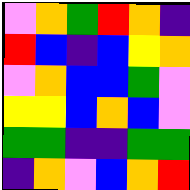[["violet", "orange", "green", "red", "orange", "indigo"], ["red", "blue", "indigo", "blue", "yellow", "orange"], ["violet", "orange", "blue", "blue", "green", "violet"], ["yellow", "yellow", "blue", "orange", "blue", "violet"], ["green", "green", "indigo", "indigo", "green", "green"], ["indigo", "orange", "violet", "blue", "orange", "red"]]